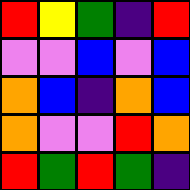[["red", "yellow", "green", "indigo", "red"], ["violet", "violet", "blue", "violet", "blue"], ["orange", "blue", "indigo", "orange", "blue"], ["orange", "violet", "violet", "red", "orange"], ["red", "green", "red", "green", "indigo"]]